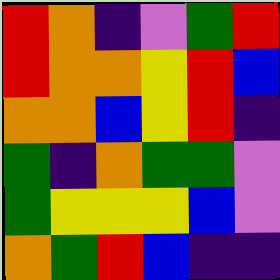[["red", "orange", "indigo", "violet", "green", "red"], ["red", "orange", "orange", "yellow", "red", "blue"], ["orange", "orange", "blue", "yellow", "red", "indigo"], ["green", "indigo", "orange", "green", "green", "violet"], ["green", "yellow", "yellow", "yellow", "blue", "violet"], ["orange", "green", "red", "blue", "indigo", "indigo"]]